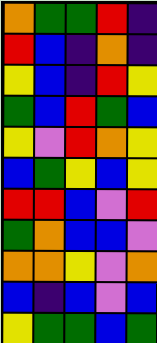[["orange", "green", "green", "red", "indigo"], ["red", "blue", "indigo", "orange", "indigo"], ["yellow", "blue", "indigo", "red", "yellow"], ["green", "blue", "red", "green", "blue"], ["yellow", "violet", "red", "orange", "yellow"], ["blue", "green", "yellow", "blue", "yellow"], ["red", "red", "blue", "violet", "red"], ["green", "orange", "blue", "blue", "violet"], ["orange", "orange", "yellow", "violet", "orange"], ["blue", "indigo", "blue", "violet", "blue"], ["yellow", "green", "green", "blue", "green"]]